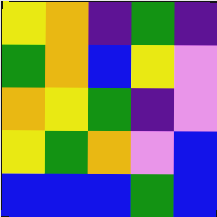[["yellow", "orange", "indigo", "green", "indigo"], ["green", "orange", "blue", "yellow", "violet"], ["orange", "yellow", "green", "indigo", "violet"], ["yellow", "green", "orange", "violet", "blue"], ["blue", "blue", "blue", "green", "blue"]]